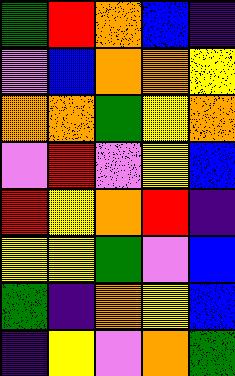[["green", "red", "orange", "blue", "indigo"], ["violet", "blue", "orange", "orange", "yellow"], ["orange", "orange", "green", "yellow", "orange"], ["violet", "red", "violet", "yellow", "blue"], ["red", "yellow", "orange", "red", "indigo"], ["yellow", "yellow", "green", "violet", "blue"], ["green", "indigo", "orange", "yellow", "blue"], ["indigo", "yellow", "violet", "orange", "green"]]